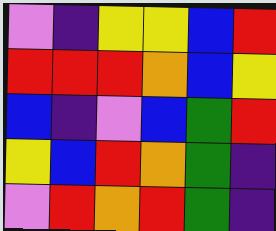[["violet", "indigo", "yellow", "yellow", "blue", "red"], ["red", "red", "red", "orange", "blue", "yellow"], ["blue", "indigo", "violet", "blue", "green", "red"], ["yellow", "blue", "red", "orange", "green", "indigo"], ["violet", "red", "orange", "red", "green", "indigo"]]